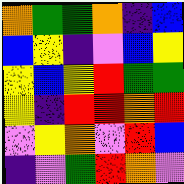[["orange", "green", "green", "orange", "indigo", "blue"], ["blue", "yellow", "indigo", "violet", "blue", "yellow"], ["yellow", "blue", "yellow", "red", "green", "green"], ["yellow", "indigo", "red", "red", "orange", "red"], ["violet", "yellow", "orange", "violet", "red", "blue"], ["indigo", "violet", "green", "red", "orange", "violet"]]